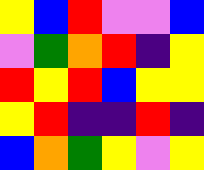[["yellow", "blue", "red", "violet", "violet", "blue"], ["violet", "green", "orange", "red", "indigo", "yellow"], ["red", "yellow", "red", "blue", "yellow", "yellow"], ["yellow", "red", "indigo", "indigo", "red", "indigo"], ["blue", "orange", "green", "yellow", "violet", "yellow"]]